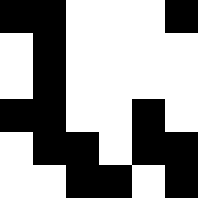[["black", "black", "white", "white", "white", "black"], ["white", "black", "white", "white", "white", "white"], ["white", "black", "white", "white", "white", "white"], ["black", "black", "white", "white", "black", "white"], ["white", "black", "black", "white", "black", "black"], ["white", "white", "black", "black", "white", "black"]]